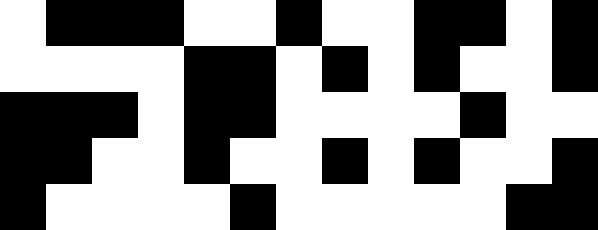[["white", "black", "black", "black", "white", "white", "black", "white", "white", "black", "black", "white", "black"], ["white", "white", "white", "white", "black", "black", "white", "black", "white", "black", "white", "white", "black"], ["black", "black", "black", "white", "black", "black", "white", "white", "white", "white", "black", "white", "white"], ["black", "black", "white", "white", "black", "white", "white", "black", "white", "black", "white", "white", "black"], ["black", "white", "white", "white", "white", "black", "white", "white", "white", "white", "white", "black", "black"]]